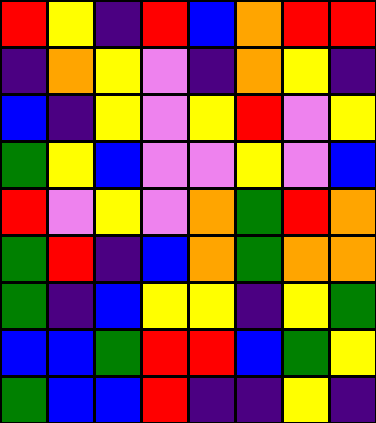[["red", "yellow", "indigo", "red", "blue", "orange", "red", "red"], ["indigo", "orange", "yellow", "violet", "indigo", "orange", "yellow", "indigo"], ["blue", "indigo", "yellow", "violet", "yellow", "red", "violet", "yellow"], ["green", "yellow", "blue", "violet", "violet", "yellow", "violet", "blue"], ["red", "violet", "yellow", "violet", "orange", "green", "red", "orange"], ["green", "red", "indigo", "blue", "orange", "green", "orange", "orange"], ["green", "indigo", "blue", "yellow", "yellow", "indigo", "yellow", "green"], ["blue", "blue", "green", "red", "red", "blue", "green", "yellow"], ["green", "blue", "blue", "red", "indigo", "indigo", "yellow", "indigo"]]